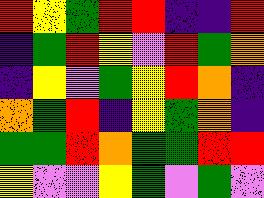[["red", "yellow", "green", "red", "red", "indigo", "indigo", "red"], ["indigo", "green", "red", "yellow", "violet", "red", "green", "orange"], ["indigo", "yellow", "violet", "green", "yellow", "red", "orange", "indigo"], ["orange", "green", "red", "indigo", "yellow", "green", "orange", "indigo"], ["green", "green", "red", "orange", "green", "green", "red", "red"], ["yellow", "violet", "violet", "yellow", "green", "violet", "green", "violet"]]